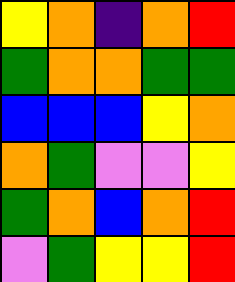[["yellow", "orange", "indigo", "orange", "red"], ["green", "orange", "orange", "green", "green"], ["blue", "blue", "blue", "yellow", "orange"], ["orange", "green", "violet", "violet", "yellow"], ["green", "orange", "blue", "orange", "red"], ["violet", "green", "yellow", "yellow", "red"]]